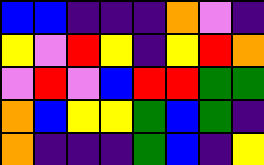[["blue", "blue", "indigo", "indigo", "indigo", "orange", "violet", "indigo"], ["yellow", "violet", "red", "yellow", "indigo", "yellow", "red", "orange"], ["violet", "red", "violet", "blue", "red", "red", "green", "green"], ["orange", "blue", "yellow", "yellow", "green", "blue", "green", "indigo"], ["orange", "indigo", "indigo", "indigo", "green", "blue", "indigo", "yellow"]]